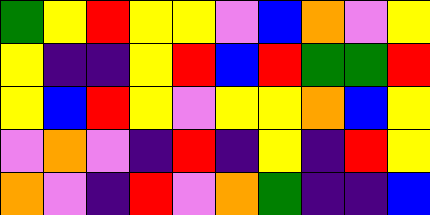[["green", "yellow", "red", "yellow", "yellow", "violet", "blue", "orange", "violet", "yellow"], ["yellow", "indigo", "indigo", "yellow", "red", "blue", "red", "green", "green", "red"], ["yellow", "blue", "red", "yellow", "violet", "yellow", "yellow", "orange", "blue", "yellow"], ["violet", "orange", "violet", "indigo", "red", "indigo", "yellow", "indigo", "red", "yellow"], ["orange", "violet", "indigo", "red", "violet", "orange", "green", "indigo", "indigo", "blue"]]